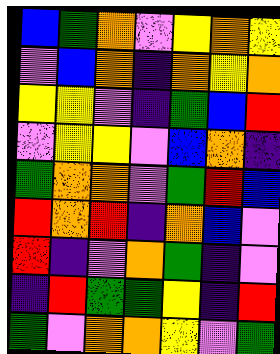[["blue", "green", "orange", "violet", "yellow", "orange", "yellow"], ["violet", "blue", "orange", "indigo", "orange", "yellow", "orange"], ["yellow", "yellow", "violet", "indigo", "green", "blue", "red"], ["violet", "yellow", "yellow", "violet", "blue", "orange", "indigo"], ["green", "orange", "orange", "violet", "green", "red", "blue"], ["red", "orange", "red", "indigo", "orange", "blue", "violet"], ["red", "indigo", "violet", "orange", "green", "indigo", "violet"], ["indigo", "red", "green", "green", "yellow", "indigo", "red"], ["green", "violet", "orange", "orange", "yellow", "violet", "green"]]